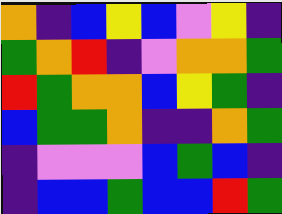[["orange", "indigo", "blue", "yellow", "blue", "violet", "yellow", "indigo"], ["green", "orange", "red", "indigo", "violet", "orange", "orange", "green"], ["red", "green", "orange", "orange", "blue", "yellow", "green", "indigo"], ["blue", "green", "green", "orange", "indigo", "indigo", "orange", "green"], ["indigo", "violet", "violet", "violet", "blue", "green", "blue", "indigo"], ["indigo", "blue", "blue", "green", "blue", "blue", "red", "green"]]